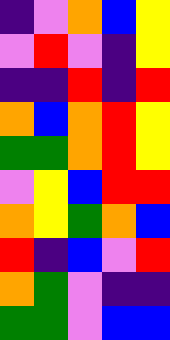[["indigo", "violet", "orange", "blue", "yellow"], ["violet", "red", "violet", "indigo", "yellow"], ["indigo", "indigo", "red", "indigo", "red"], ["orange", "blue", "orange", "red", "yellow"], ["green", "green", "orange", "red", "yellow"], ["violet", "yellow", "blue", "red", "red"], ["orange", "yellow", "green", "orange", "blue"], ["red", "indigo", "blue", "violet", "red"], ["orange", "green", "violet", "indigo", "indigo"], ["green", "green", "violet", "blue", "blue"]]